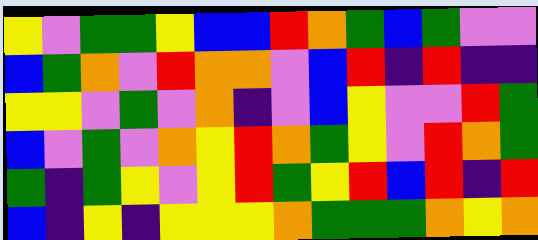[["yellow", "violet", "green", "green", "yellow", "blue", "blue", "red", "orange", "green", "blue", "green", "violet", "violet"], ["blue", "green", "orange", "violet", "red", "orange", "orange", "violet", "blue", "red", "indigo", "red", "indigo", "indigo"], ["yellow", "yellow", "violet", "green", "violet", "orange", "indigo", "violet", "blue", "yellow", "violet", "violet", "red", "green"], ["blue", "violet", "green", "violet", "orange", "yellow", "red", "orange", "green", "yellow", "violet", "red", "orange", "green"], ["green", "indigo", "green", "yellow", "violet", "yellow", "red", "green", "yellow", "red", "blue", "red", "indigo", "red"], ["blue", "indigo", "yellow", "indigo", "yellow", "yellow", "yellow", "orange", "green", "green", "green", "orange", "yellow", "orange"]]